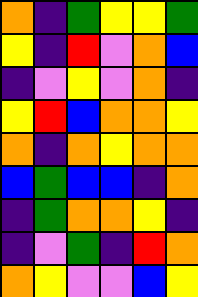[["orange", "indigo", "green", "yellow", "yellow", "green"], ["yellow", "indigo", "red", "violet", "orange", "blue"], ["indigo", "violet", "yellow", "violet", "orange", "indigo"], ["yellow", "red", "blue", "orange", "orange", "yellow"], ["orange", "indigo", "orange", "yellow", "orange", "orange"], ["blue", "green", "blue", "blue", "indigo", "orange"], ["indigo", "green", "orange", "orange", "yellow", "indigo"], ["indigo", "violet", "green", "indigo", "red", "orange"], ["orange", "yellow", "violet", "violet", "blue", "yellow"]]